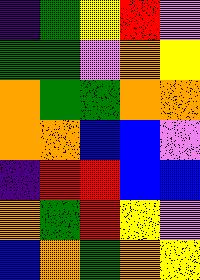[["indigo", "green", "yellow", "red", "violet"], ["green", "green", "violet", "orange", "yellow"], ["orange", "green", "green", "orange", "orange"], ["orange", "orange", "blue", "blue", "violet"], ["indigo", "red", "red", "blue", "blue"], ["orange", "green", "red", "yellow", "violet"], ["blue", "orange", "green", "orange", "yellow"]]